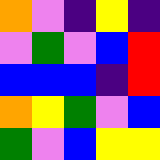[["orange", "violet", "indigo", "yellow", "indigo"], ["violet", "green", "violet", "blue", "red"], ["blue", "blue", "blue", "indigo", "red"], ["orange", "yellow", "green", "violet", "blue"], ["green", "violet", "blue", "yellow", "yellow"]]